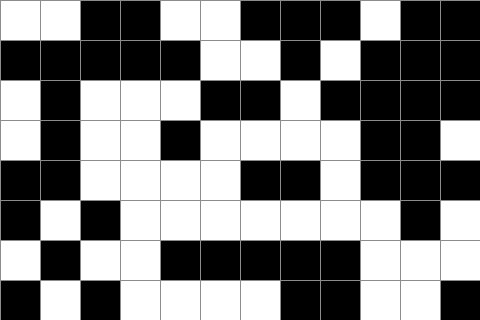[["white", "white", "black", "black", "white", "white", "black", "black", "black", "white", "black", "black"], ["black", "black", "black", "black", "black", "white", "white", "black", "white", "black", "black", "black"], ["white", "black", "white", "white", "white", "black", "black", "white", "black", "black", "black", "black"], ["white", "black", "white", "white", "black", "white", "white", "white", "white", "black", "black", "white"], ["black", "black", "white", "white", "white", "white", "black", "black", "white", "black", "black", "black"], ["black", "white", "black", "white", "white", "white", "white", "white", "white", "white", "black", "white"], ["white", "black", "white", "white", "black", "black", "black", "black", "black", "white", "white", "white"], ["black", "white", "black", "white", "white", "white", "white", "black", "black", "white", "white", "black"]]